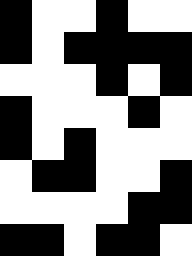[["black", "white", "white", "black", "white", "white"], ["black", "white", "black", "black", "black", "black"], ["white", "white", "white", "black", "white", "black"], ["black", "white", "white", "white", "black", "white"], ["black", "white", "black", "white", "white", "white"], ["white", "black", "black", "white", "white", "black"], ["white", "white", "white", "white", "black", "black"], ["black", "black", "white", "black", "black", "white"]]